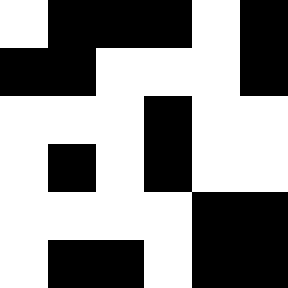[["white", "black", "black", "black", "white", "black"], ["black", "black", "white", "white", "white", "black"], ["white", "white", "white", "black", "white", "white"], ["white", "black", "white", "black", "white", "white"], ["white", "white", "white", "white", "black", "black"], ["white", "black", "black", "white", "black", "black"]]